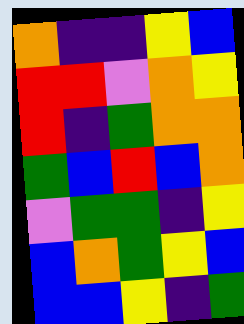[["orange", "indigo", "indigo", "yellow", "blue"], ["red", "red", "violet", "orange", "yellow"], ["red", "indigo", "green", "orange", "orange"], ["green", "blue", "red", "blue", "orange"], ["violet", "green", "green", "indigo", "yellow"], ["blue", "orange", "green", "yellow", "blue"], ["blue", "blue", "yellow", "indigo", "green"]]